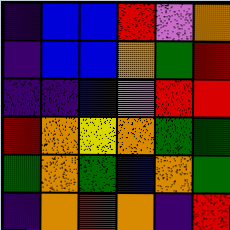[["indigo", "blue", "blue", "red", "violet", "orange"], ["indigo", "blue", "blue", "orange", "green", "red"], ["indigo", "indigo", "blue", "violet", "red", "red"], ["red", "orange", "yellow", "orange", "green", "green"], ["green", "orange", "green", "blue", "orange", "green"], ["indigo", "orange", "red", "orange", "indigo", "red"]]